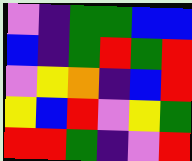[["violet", "indigo", "green", "green", "blue", "blue"], ["blue", "indigo", "green", "red", "green", "red"], ["violet", "yellow", "orange", "indigo", "blue", "red"], ["yellow", "blue", "red", "violet", "yellow", "green"], ["red", "red", "green", "indigo", "violet", "red"]]